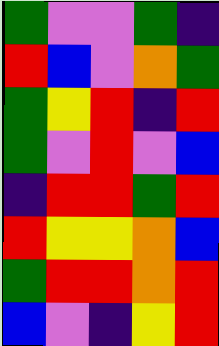[["green", "violet", "violet", "green", "indigo"], ["red", "blue", "violet", "orange", "green"], ["green", "yellow", "red", "indigo", "red"], ["green", "violet", "red", "violet", "blue"], ["indigo", "red", "red", "green", "red"], ["red", "yellow", "yellow", "orange", "blue"], ["green", "red", "red", "orange", "red"], ["blue", "violet", "indigo", "yellow", "red"]]